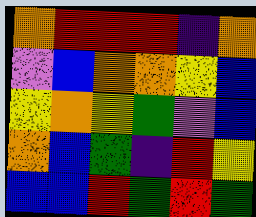[["orange", "red", "red", "red", "indigo", "orange"], ["violet", "blue", "orange", "orange", "yellow", "blue"], ["yellow", "orange", "yellow", "green", "violet", "blue"], ["orange", "blue", "green", "indigo", "red", "yellow"], ["blue", "blue", "red", "green", "red", "green"]]